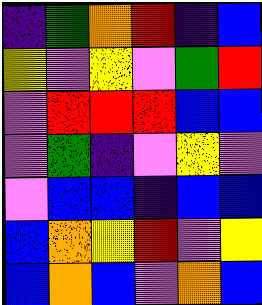[["indigo", "green", "orange", "red", "indigo", "blue"], ["yellow", "violet", "yellow", "violet", "green", "red"], ["violet", "red", "red", "red", "blue", "blue"], ["violet", "green", "indigo", "violet", "yellow", "violet"], ["violet", "blue", "blue", "indigo", "blue", "blue"], ["blue", "orange", "yellow", "red", "violet", "yellow"], ["blue", "orange", "blue", "violet", "orange", "blue"]]